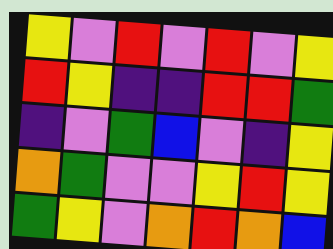[["yellow", "violet", "red", "violet", "red", "violet", "yellow"], ["red", "yellow", "indigo", "indigo", "red", "red", "green"], ["indigo", "violet", "green", "blue", "violet", "indigo", "yellow"], ["orange", "green", "violet", "violet", "yellow", "red", "yellow"], ["green", "yellow", "violet", "orange", "red", "orange", "blue"]]